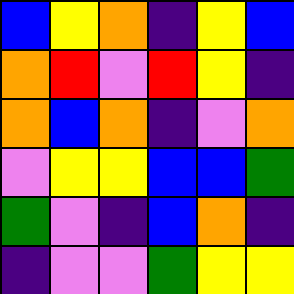[["blue", "yellow", "orange", "indigo", "yellow", "blue"], ["orange", "red", "violet", "red", "yellow", "indigo"], ["orange", "blue", "orange", "indigo", "violet", "orange"], ["violet", "yellow", "yellow", "blue", "blue", "green"], ["green", "violet", "indigo", "blue", "orange", "indigo"], ["indigo", "violet", "violet", "green", "yellow", "yellow"]]